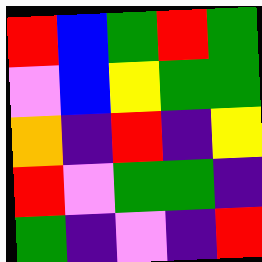[["red", "blue", "green", "red", "green"], ["violet", "blue", "yellow", "green", "green"], ["orange", "indigo", "red", "indigo", "yellow"], ["red", "violet", "green", "green", "indigo"], ["green", "indigo", "violet", "indigo", "red"]]